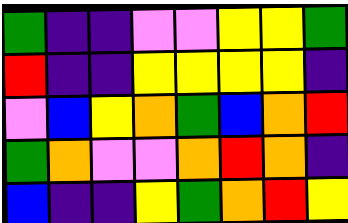[["green", "indigo", "indigo", "violet", "violet", "yellow", "yellow", "green"], ["red", "indigo", "indigo", "yellow", "yellow", "yellow", "yellow", "indigo"], ["violet", "blue", "yellow", "orange", "green", "blue", "orange", "red"], ["green", "orange", "violet", "violet", "orange", "red", "orange", "indigo"], ["blue", "indigo", "indigo", "yellow", "green", "orange", "red", "yellow"]]